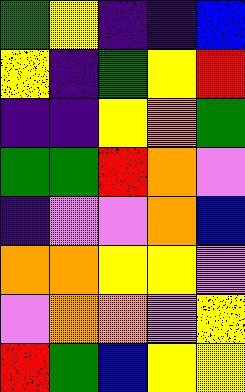[["green", "yellow", "indigo", "indigo", "blue"], ["yellow", "indigo", "green", "yellow", "red"], ["indigo", "indigo", "yellow", "orange", "green"], ["green", "green", "red", "orange", "violet"], ["indigo", "violet", "violet", "orange", "blue"], ["orange", "orange", "yellow", "yellow", "violet"], ["violet", "orange", "orange", "violet", "yellow"], ["red", "green", "blue", "yellow", "yellow"]]